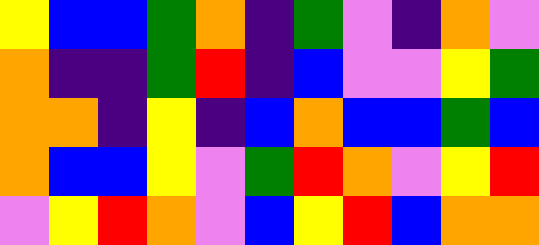[["yellow", "blue", "blue", "green", "orange", "indigo", "green", "violet", "indigo", "orange", "violet"], ["orange", "indigo", "indigo", "green", "red", "indigo", "blue", "violet", "violet", "yellow", "green"], ["orange", "orange", "indigo", "yellow", "indigo", "blue", "orange", "blue", "blue", "green", "blue"], ["orange", "blue", "blue", "yellow", "violet", "green", "red", "orange", "violet", "yellow", "red"], ["violet", "yellow", "red", "orange", "violet", "blue", "yellow", "red", "blue", "orange", "orange"]]